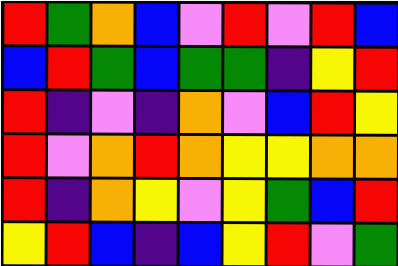[["red", "green", "orange", "blue", "violet", "red", "violet", "red", "blue"], ["blue", "red", "green", "blue", "green", "green", "indigo", "yellow", "red"], ["red", "indigo", "violet", "indigo", "orange", "violet", "blue", "red", "yellow"], ["red", "violet", "orange", "red", "orange", "yellow", "yellow", "orange", "orange"], ["red", "indigo", "orange", "yellow", "violet", "yellow", "green", "blue", "red"], ["yellow", "red", "blue", "indigo", "blue", "yellow", "red", "violet", "green"]]